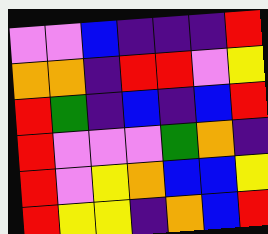[["violet", "violet", "blue", "indigo", "indigo", "indigo", "red"], ["orange", "orange", "indigo", "red", "red", "violet", "yellow"], ["red", "green", "indigo", "blue", "indigo", "blue", "red"], ["red", "violet", "violet", "violet", "green", "orange", "indigo"], ["red", "violet", "yellow", "orange", "blue", "blue", "yellow"], ["red", "yellow", "yellow", "indigo", "orange", "blue", "red"]]